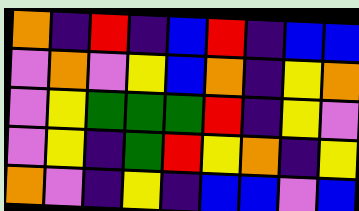[["orange", "indigo", "red", "indigo", "blue", "red", "indigo", "blue", "blue"], ["violet", "orange", "violet", "yellow", "blue", "orange", "indigo", "yellow", "orange"], ["violet", "yellow", "green", "green", "green", "red", "indigo", "yellow", "violet"], ["violet", "yellow", "indigo", "green", "red", "yellow", "orange", "indigo", "yellow"], ["orange", "violet", "indigo", "yellow", "indigo", "blue", "blue", "violet", "blue"]]